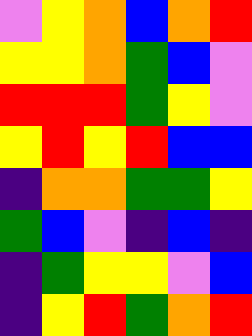[["violet", "yellow", "orange", "blue", "orange", "red"], ["yellow", "yellow", "orange", "green", "blue", "violet"], ["red", "red", "red", "green", "yellow", "violet"], ["yellow", "red", "yellow", "red", "blue", "blue"], ["indigo", "orange", "orange", "green", "green", "yellow"], ["green", "blue", "violet", "indigo", "blue", "indigo"], ["indigo", "green", "yellow", "yellow", "violet", "blue"], ["indigo", "yellow", "red", "green", "orange", "red"]]